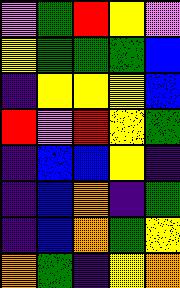[["violet", "green", "red", "yellow", "violet"], ["yellow", "green", "green", "green", "blue"], ["indigo", "yellow", "yellow", "yellow", "blue"], ["red", "violet", "red", "yellow", "green"], ["indigo", "blue", "blue", "yellow", "indigo"], ["indigo", "blue", "orange", "indigo", "green"], ["indigo", "blue", "orange", "green", "yellow"], ["orange", "green", "indigo", "yellow", "orange"]]